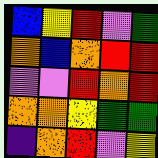[["blue", "yellow", "red", "violet", "green"], ["orange", "blue", "orange", "red", "red"], ["violet", "violet", "red", "orange", "red"], ["orange", "orange", "yellow", "green", "green"], ["indigo", "orange", "red", "violet", "yellow"]]